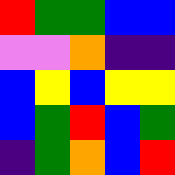[["red", "green", "green", "blue", "blue"], ["violet", "violet", "orange", "indigo", "indigo"], ["blue", "yellow", "blue", "yellow", "yellow"], ["blue", "green", "red", "blue", "green"], ["indigo", "green", "orange", "blue", "red"]]